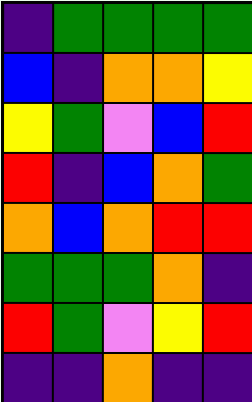[["indigo", "green", "green", "green", "green"], ["blue", "indigo", "orange", "orange", "yellow"], ["yellow", "green", "violet", "blue", "red"], ["red", "indigo", "blue", "orange", "green"], ["orange", "blue", "orange", "red", "red"], ["green", "green", "green", "orange", "indigo"], ["red", "green", "violet", "yellow", "red"], ["indigo", "indigo", "orange", "indigo", "indigo"]]